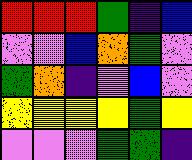[["red", "red", "red", "green", "indigo", "blue"], ["violet", "violet", "blue", "orange", "green", "violet"], ["green", "orange", "indigo", "violet", "blue", "violet"], ["yellow", "yellow", "yellow", "yellow", "green", "yellow"], ["violet", "violet", "violet", "green", "green", "indigo"]]